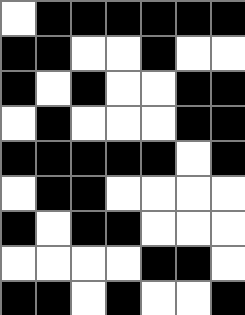[["white", "black", "black", "black", "black", "black", "black"], ["black", "black", "white", "white", "black", "white", "white"], ["black", "white", "black", "white", "white", "black", "black"], ["white", "black", "white", "white", "white", "black", "black"], ["black", "black", "black", "black", "black", "white", "black"], ["white", "black", "black", "white", "white", "white", "white"], ["black", "white", "black", "black", "white", "white", "white"], ["white", "white", "white", "white", "black", "black", "white"], ["black", "black", "white", "black", "white", "white", "black"]]